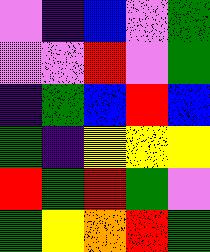[["violet", "indigo", "blue", "violet", "green"], ["violet", "violet", "red", "violet", "green"], ["indigo", "green", "blue", "red", "blue"], ["green", "indigo", "yellow", "yellow", "yellow"], ["red", "green", "red", "green", "violet"], ["green", "yellow", "orange", "red", "green"]]